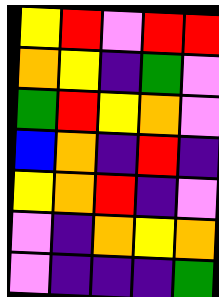[["yellow", "red", "violet", "red", "red"], ["orange", "yellow", "indigo", "green", "violet"], ["green", "red", "yellow", "orange", "violet"], ["blue", "orange", "indigo", "red", "indigo"], ["yellow", "orange", "red", "indigo", "violet"], ["violet", "indigo", "orange", "yellow", "orange"], ["violet", "indigo", "indigo", "indigo", "green"]]